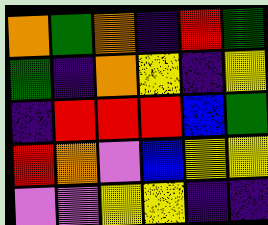[["orange", "green", "orange", "indigo", "red", "green"], ["green", "indigo", "orange", "yellow", "indigo", "yellow"], ["indigo", "red", "red", "red", "blue", "green"], ["red", "orange", "violet", "blue", "yellow", "yellow"], ["violet", "violet", "yellow", "yellow", "indigo", "indigo"]]